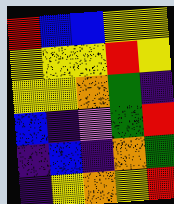[["red", "blue", "blue", "yellow", "yellow"], ["yellow", "yellow", "yellow", "red", "yellow"], ["yellow", "yellow", "orange", "green", "indigo"], ["blue", "indigo", "violet", "green", "red"], ["indigo", "blue", "indigo", "orange", "green"], ["indigo", "yellow", "orange", "yellow", "red"]]